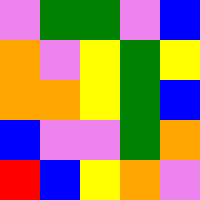[["violet", "green", "green", "violet", "blue"], ["orange", "violet", "yellow", "green", "yellow"], ["orange", "orange", "yellow", "green", "blue"], ["blue", "violet", "violet", "green", "orange"], ["red", "blue", "yellow", "orange", "violet"]]